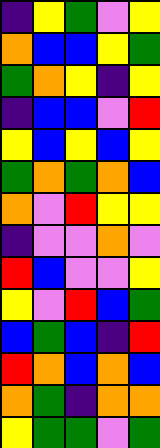[["indigo", "yellow", "green", "violet", "yellow"], ["orange", "blue", "blue", "yellow", "green"], ["green", "orange", "yellow", "indigo", "yellow"], ["indigo", "blue", "blue", "violet", "red"], ["yellow", "blue", "yellow", "blue", "yellow"], ["green", "orange", "green", "orange", "blue"], ["orange", "violet", "red", "yellow", "yellow"], ["indigo", "violet", "violet", "orange", "violet"], ["red", "blue", "violet", "violet", "yellow"], ["yellow", "violet", "red", "blue", "green"], ["blue", "green", "blue", "indigo", "red"], ["red", "orange", "blue", "orange", "blue"], ["orange", "green", "indigo", "orange", "orange"], ["yellow", "green", "green", "violet", "green"]]